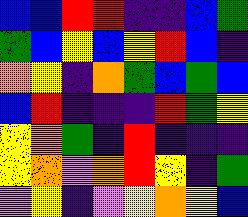[["blue", "blue", "red", "red", "indigo", "indigo", "blue", "green"], ["green", "blue", "yellow", "blue", "yellow", "red", "blue", "indigo"], ["orange", "yellow", "indigo", "orange", "green", "blue", "green", "blue"], ["blue", "red", "indigo", "indigo", "indigo", "red", "green", "yellow"], ["yellow", "orange", "green", "indigo", "red", "indigo", "indigo", "indigo"], ["yellow", "orange", "violet", "orange", "red", "yellow", "indigo", "green"], ["violet", "yellow", "indigo", "violet", "yellow", "orange", "yellow", "blue"]]